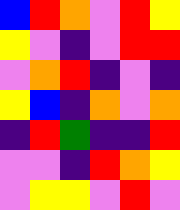[["blue", "red", "orange", "violet", "red", "yellow"], ["yellow", "violet", "indigo", "violet", "red", "red"], ["violet", "orange", "red", "indigo", "violet", "indigo"], ["yellow", "blue", "indigo", "orange", "violet", "orange"], ["indigo", "red", "green", "indigo", "indigo", "red"], ["violet", "violet", "indigo", "red", "orange", "yellow"], ["violet", "yellow", "yellow", "violet", "red", "violet"]]